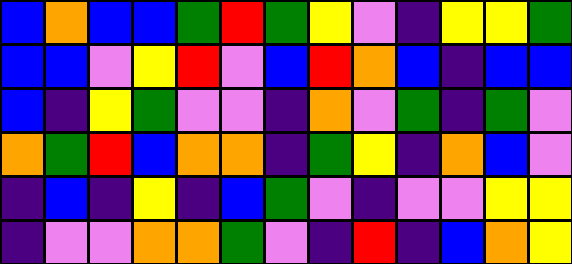[["blue", "orange", "blue", "blue", "green", "red", "green", "yellow", "violet", "indigo", "yellow", "yellow", "green"], ["blue", "blue", "violet", "yellow", "red", "violet", "blue", "red", "orange", "blue", "indigo", "blue", "blue"], ["blue", "indigo", "yellow", "green", "violet", "violet", "indigo", "orange", "violet", "green", "indigo", "green", "violet"], ["orange", "green", "red", "blue", "orange", "orange", "indigo", "green", "yellow", "indigo", "orange", "blue", "violet"], ["indigo", "blue", "indigo", "yellow", "indigo", "blue", "green", "violet", "indigo", "violet", "violet", "yellow", "yellow"], ["indigo", "violet", "violet", "orange", "orange", "green", "violet", "indigo", "red", "indigo", "blue", "orange", "yellow"]]